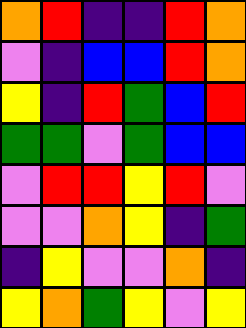[["orange", "red", "indigo", "indigo", "red", "orange"], ["violet", "indigo", "blue", "blue", "red", "orange"], ["yellow", "indigo", "red", "green", "blue", "red"], ["green", "green", "violet", "green", "blue", "blue"], ["violet", "red", "red", "yellow", "red", "violet"], ["violet", "violet", "orange", "yellow", "indigo", "green"], ["indigo", "yellow", "violet", "violet", "orange", "indigo"], ["yellow", "orange", "green", "yellow", "violet", "yellow"]]